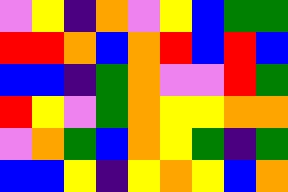[["violet", "yellow", "indigo", "orange", "violet", "yellow", "blue", "green", "green"], ["red", "red", "orange", "blue", "orange", "red", "blue", "red", "blue"], ["blue", "blue", "indigo", "green", "orange", "violet", "violet", "red", "green"], ["red", "yellow", "violet", "green", "orange", "yellow", "yellow", "orange", "orange"], ["violet", "orange", "green", "blue", "orange", "yellow", "green", "indigo", "green"], ["blue", "blue", "yellow", "indigo", "yellow", "orange", "yellow", "blue", "orange"]]